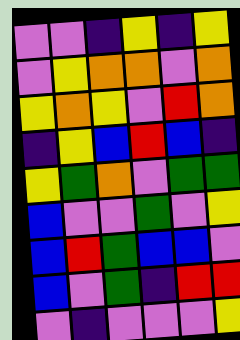[["violet", "violet", "indigo", "yellow", "indigo", "yellow"], ["violet", "yellow", "orange", "orange", "violet", "orange"], ["yellow", "orange", "yellow", "violet", "red", "orange"], ["indigo", "yellow", "blue", "red", "blue", "indigo"], ["yellow", "green", "orange", "violet", "green", "green"], ["blue", "violet", "violet", "green", "violet", "yellow"], ["blue", "red", "green", "blue", "blue", "violet"], ["blue", "violet", "green", "indigo", "red", "red"], ["violet", "indigo", "violet", "violet", "violet", "yellow"]]